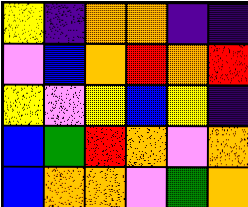[["yellow", "indigo", "orange", "orange", "indigo", "indigo"], ["violet", "blue", "orange", "red", "orange", "red"], ["yellow", "violet", "yellow", "blue", "yellow", "indigo"], ["blue", "green", "red", "orange", "violet", "orange"], ["blue", "orange", "orange", "violet", "green", "orange"]]